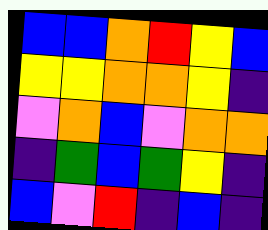[["blue", "blue", "orange", "red", "yellow", "blue"], ["yellow", "yellow", "orange", "orange", "yellow", "indigo"], ["violet", "orange", "blue", "violet", "orange", "orange"], ["indigo", "green", "blue", "green", "yellow", "indigo"], ["blue", "violet", "red", "indigo", "blue", "indigo"]]